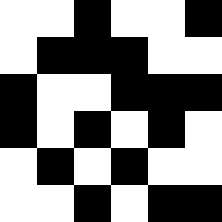[["white", "white", "black", "white", "white", "black"], ["white", "black", "black", "black", "white", "white"], ["black", "white", "white", "black", "black", "black"], ["black", "white", "black", "white", "black", "white"], ["white", "black", "white", "black", "white", "white"], ["white", "white", "black", "white", "black", "black"]]